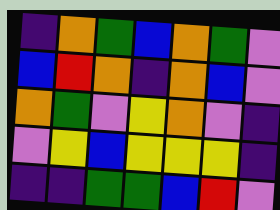[["indigo", "orange", "green", "blue", "orange", "green", "violet"], ["blue", "red", "orange", "indigo", "orange", "blue", "violet"], ["orange", "green", "violet", "yellow", "orange", "violet", "indigo"], ["violet", "yellow", "blue", "yellow", "yellow", "yellow", "indigo"], ["indigo", "indigo", "green", "green", "blue", "red", "violet"]]